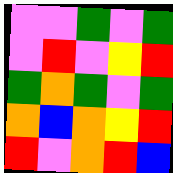[["violet", "violet", "green", "violet", "green"], ["violet", "red", "violet", "yellow", "red"], ["green", "orange", "green", "violet", "green"], ["orange", "blue", "orange", "yellow", "red"], ["red", "violet", "orange", "red", "blue"]]